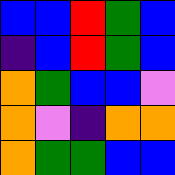[["blue", "blue", "red", "green", "blue"], ["indigo", "blue", "red", "green", "blue"], ["orange", "green", "blue", "blue", "violet"], ["orange", "violet", "indigo", "orange", "orange"], ["orange", "green", "green", "blue", "blue"]]